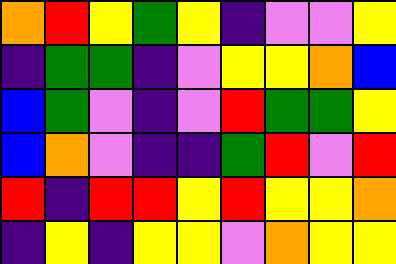[["orange", "red", "yellow", "green", "yellow", "indigo", "violet", "violet", "yellow"], ["indigo", "green", "green", "indigo", "violet", "yellow", "yellow", "orange", "blue"], ["blue", "green", "violet", "indigo", "violet", "red", "green", "green", "yellow"], ["blue", "orange", "violet", "indigo", "indigo", "green", "red", "violet", "red"], ["red", "indigo", "red", "red", "yellow", "red", "yellow", "yellow", "orange"], ["indigo", "yellow", "indigo", "yellow", "yellow", "violet", "orange", "yellow", "yellow"]]